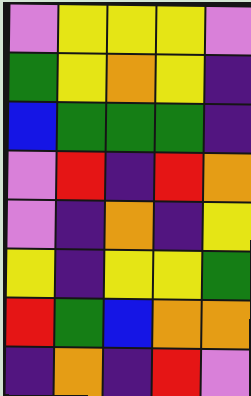[["violet", "yellow", "yellow", "yellow", "violet"], ["green", "yellow", "orange", "yellow", "indigo"], ["blue", "green", "green", "green", "indigo"], ["violet", "red", "indigo", "red", "orange"], ["violet", "indigo", "orange", "indigo", "yellow"], ["yellow", "indigo", "yellow", "yellow", "green"], ["red", "green", "blue", "orange", "orange"], ["indigo", "orange", "indigo", "red", "violet"]]